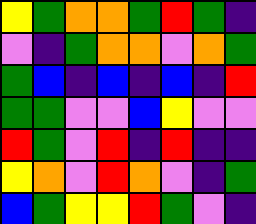[["yellow", "green", "orange", "orange", "green", "red", "green", "indigo"], ["violet", "indigo", "green", "orange", "orange", "violet", "orange", "green"], ["green", "blue", "indigo", "blue", "indigo", "blue", "indigo", "red"], ["green", "green", "violet", "violet", "blue", "yellow", "violet", "violet"], ["red", "green", "violet", "red", "indigo", "red", "indigo", "indigo"], ["yellow", "orange", "violet", "red", "orange", "violet", "indigo", "green"], ["blue", "green", "yellow", "yellow", "red", "green", "violet", "indigo"]]